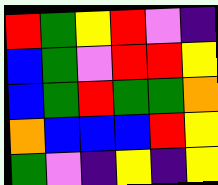[["red", "green", "yellow", "red", "violet", "indigo"], ["blue", "green", "violet", "red", "red", "yellow"], ["blue", "green", "red", "green", "green", "orange"], ["orange", "blue", "blue", "blue", "red", "yellow"], ["green", "violet", "indigo", "yellow", "indigo", "yellow"]]